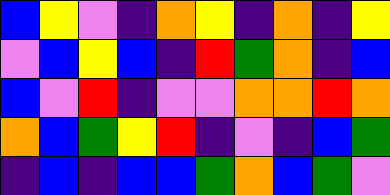[["blue", "yellow", "violet", "indigo", "orange", "yellow", "indigo", "orange", "indigo", "yellow"], ["violet", "blue", "yellow", "blue", "indigo", "red", "green", "orange", "indigo", "blue"], ["blue", "violet", "red", "indigo", "violet", "violet", "orange", "orange", "red", "orange"], ["orange", "blue", "green", "yellow", "red", "indigo", "violet", "indigo", "blue", "green"], ["indigo", "blue", "indigo", "blue", "blue", "green", "orange", "blue", "green", "violet"]]